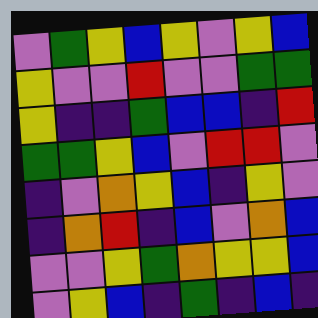[["violet", "green", "yellow", "blue", "yellow", "violet", "yellow", "blue"], ["yellow", "violet", "violet", "red", "violet", "violet", "green", "green"], ["yellow", "indigo", "indigo", "green", "blue", "blue", "indigo", "red"], ["green", "green", "yellow", "blue", "violet", "red", "red", "violet"], ["indigo", "violet", "orange", "yellow", "blue", "indigo", "yellow", "violet"], ["indigo", "orange", "red", "indigo", "blue", "violet", "orange", "blue"], ["violet", "violet", "yellow", "green", "orange", "yellow", "yellow", "blue"], ["violet", "yellow", "blue", "indigo", "green", "indigo", "blue", "indigo"]]